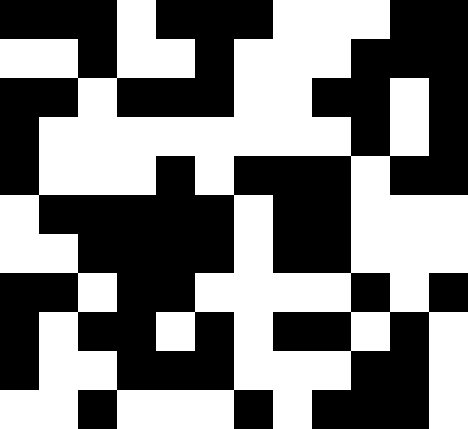[["black", "black", "black", "white", "black", "black", "black", "white", "white", "white", "black", "black"], ["white", "white", "black", "white", "white", "black", "white", "white", "white", "black", "black", "black"], ["black", "black", "white", "black", "black", "black", "white", "white", "black", "black", "white", "black"], ["black", "white", "white", "white", "white", "white", "white", "white", "white", "black", "white", "black"], ["black", "white", "white", "white", "black", "white", "black", "black", "black", "white", "black", "black"], ["white", "black", "black", "black", "black", "black", "white", "black", "black", "white", "white", "white"], ["white", "white", "black", "black", "black", "black", "white", "black", "black", "white", "white", "white"], ["black", "black", "white", "black", "black", "white", "white", "white", "white", "black", "white", "black"], ["black", "white", "black", "black", "white", "black", "white", "black", "black", "white", "black", "white"], ["black", "white", "white", "black", "black", "black", "white", "white", "white", "black", "black", "white"], ["white", "white", "black", "white", "white", "white", "black", "white", "black", "black", "black", "white"]]